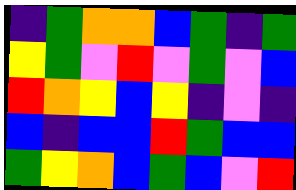[["indigo", "green", "orange", "orange", "blue", "green", "indigo", "green"], ["yellow", "green", "violet", "red", "violet", "green", "violet", "blue"], ["red", "orange", "yellow", "blue", "yellow", "indigo", "violet", "indigo"], ["blue", "indigo", "blue", "blue", "red", "green", "blue", "blue"], ["green", "yellow", "orange", "blue", "green", "blue", "violet", "red"]]